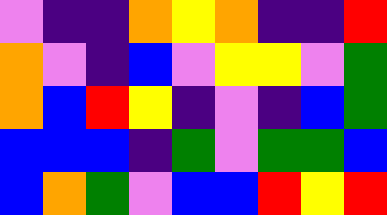[["violet", "indigo", "indigo", "orange", "yellow", "orange", "indigo", "indigo", "red"], ["orange", "violet", "indigo", "blue", "violet", "yellow", "yellow", "violet", "green"], ["orange", "blue", "red", "yellow", "indigo", "violet", "indigo", "blue", "green"], ["blue", "blue", "blue", "indigo", "green", "violet", "green", "green", "blue"], ["blue", "orange", "green", "violet", "blue", "blue", "red", "yellow", "red"]]